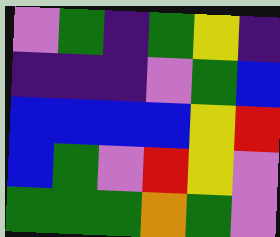[["violet", "green", "indigo", "green", "yellow", "indigo"], ["indigo", "indigo", "indigo", "violet", "green", "blue"], ["blue", "blue", "blue", "blue", "yellow", "red"], ["blue", "green", "violet", "red", "yellow", "violet"], ["green", "green", "green", "orange", "green", "violet"]]